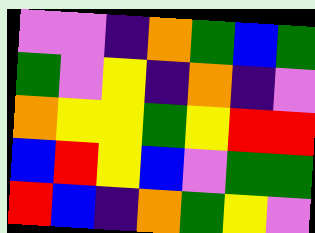[["violet", "violet", "indigo", "orange", "green", "blue", "green"], ["green", "violet", "yellow", "indigo", "orange", "indigo", "violet"], ["orange", "yellow", "yellow", "green", "yellow", "red", "red"], ["blue", "red", "yellow", "blue", "violet", "green", "green"], ["red", "blue", "indigo", "orange", "green", "yellow", "violet"]]